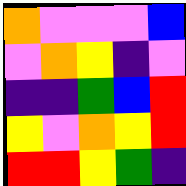[["orange", "violet", "violet", "violet", "blue"], ["violet", "orange", "yellow", "indigo", "violet"], ["indigo", "indigo", "green", "blue", "red"], ["yellow", "violet", "orange", "yellow", "red"], ["red", "red", "yellow", "green", "indigo"]]